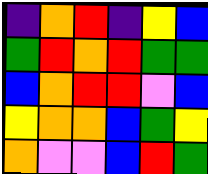[["indigo", "orange", "red", "indigo", "yellow", "blue"], ["green", "red", "orange", "red", "green", "green"], ["blue", "orange", "red", "red", "violet", "blue"], ["yellow", "orange", "orange", "blue", "green", "yellow"], ["orange", "violet", "violet", "blue", "red", "green"]]